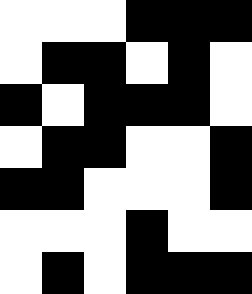[["white", "white", "white", "black", "black", "black"], ["white", "black", "black", "white", "black", "white"], ["black", "white", "black", "black", "black", "white"], ["white", "black", "black", "white", "white", "black"], ["black", "black", "white", "white", "white", "black"], ["white", "white", "white", "black", "white", "white"], ["white", "black", "white", "black", "black", "black"]]